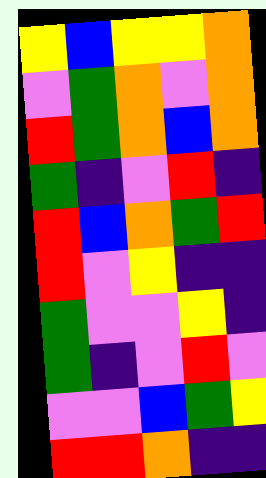[["yellow", "blue", "yellow", "yellow", "orange"], ["violet", "green", "orange", "violet", "orange"], ["red", "green", "orange", "blue", "orange"], ["green", "indigo", "violet", "red", "indigo"], ["red", "blue", "orange", "green", "red"], ["red", "violet", "yellow", "indigo", "indigo"], ["green", "violet", "violet", "yellow", "indigo"], ["green", "indigo", "violet", "red", "violet"], ["violet", "violet", "blue", "green", "yellow"], ["red", "red", "orange", "indigo", "indigo"]]